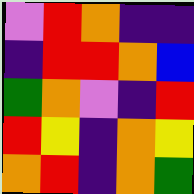[["violet", "red", "orange", "indigo", "indigo"], ["indigo", "red", "red", "orange", "blue"], ["green", "orange", "violet", "indigo", "red"], ["red", "yellow", "indigo", "orange", "yellow"], ["orange", "red", "indigo", "orange", "green"]]